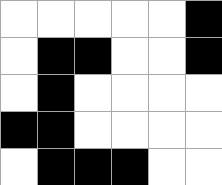[["white", "white", "white", "white", "white", "black"], ["white", "black", "black", "white", "white", "black"], ["white", "black", "white", "white", "white", "white"], ["black", "black", "white", "white", "white", "white"], ["white", "black", "black", "black", "white", "white"]]